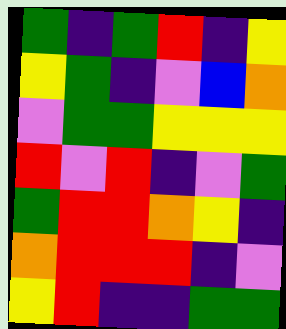[["green", "indigo", "green", "red", "indigo", "yellow"], ["yellow", "green", "indigo", "violet", "blue", "orange"], ["violet", "green", "green", "yellow", "yellow", "yellow"], ["red", "violet", "red", "indigo", "violet", "green"], ["green", "red", "red", "orange", "yellow", "indigo"], ["orange", "red", "red", "red", "indigo", "violet"], ["yellow", "red", "indigo", "indigo", "green", "green"]]